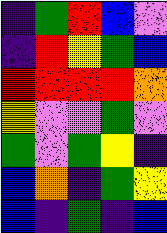[["indigo", "green", "red", "blue", "violet"], ["indigo", "red", "yellow", "green", "blue"], ["red", "red", "red", "red", "orange"], ["yellow", "violet", "violet", "green", "violet"], ["green", "violet", "green", "yellow", "indigo"], ["blue", "orange", "indigo", "green", "yellow"], ["blue", "indigo", "green", "indigo", "blue"]]